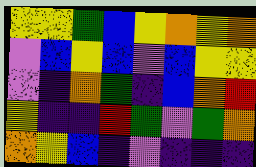[["yellow", "yellow", "green", "blue", "yellow", "orange", "yellow", "orange"], ["violet", "blue", "yellow", "blue", "violet", "blue", "yellow", "yellow"], ["violet", "indigo", "orange", "green", "indigo", "blue", "orange", "red"], ["yellow", "indigo", "indigo", "red", "green", "violet", "green", "orange"], ["orange", "yellow", "blue", "indigo", "violet", "indigo", "indigo", "indigo"]]